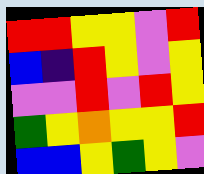[["red", "red", "yellow", "yellow", "violet", "red"], ["blue", "indigo", "red", "yellow", "violet", "yellow"], ["violet", "violet", "red", "violet", "red", "yellow"], ["green", "yellow", "orange", "yellow", "yellow", "red"], ["blue", "blue", "yellow", "green", "yellow", "violet"]]